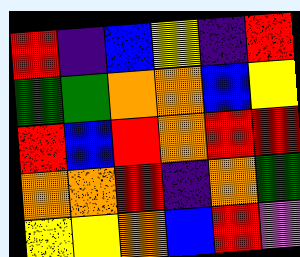[["red", "indigo", "blue", "yellow", "indigo", "red"], ["green", "green", "orange", "orange", "blue", "yellow"], ["red", "blue", "red", "orange", "red", "red"], ["orange", "orange", "red", "indigo", "orange", "green"], ["yellow", "yellow", "orange", "blue", "red", "violet"]]